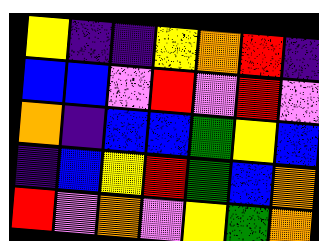[["yellow", "indigo", "indigo", "yellow", "orange", "red", "indigo"], ["blue", "blue", "violet", "red", "violet", "red", "violet"], ["orange", "indigo", "blue", "blue", "green", "yellow", "blue"], ["indigo", "blue", "yellow", "red", "green", "blue", "orange"], ["red", "violet", "orange", "violet", "yellow", "green", "orange"]]